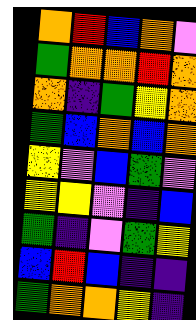[["orange", "red", "blue", "orange", "violet"], ["green", "orange", "orange", "red", "orange"], ["orange", "indigo", "green", "yellow", "orange"], ["green", "blue", "orange", "blue", "orange"], ["yellow", "violet", "blue", "green", "violet"], ["yellow", "yellow", "violet", "indigo", "blue"], ["green", "indigo", "violet", "green", "yellow"], ["blue", "red", "blue", "indigo", "indigo"], ["green", "orange", "orange", "yellow", "indigo"]]